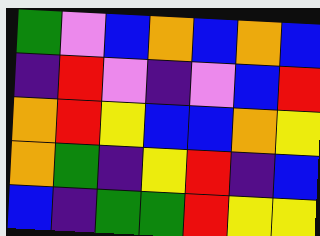[["green", "violet", "blue", "orange", "blue", "orange", "blue"], ["indigo", "red", "violet", "indigo", "violet", "blue", "red"], ["orange", "red", "yellow", "blue", "blue", "orange", "yellow"], ["orange", "green", "indigo", "yellow", "red", "indigo", "blue"], ["blue", "indigo", "green", "green", "red", "yellow", "yellow"]]